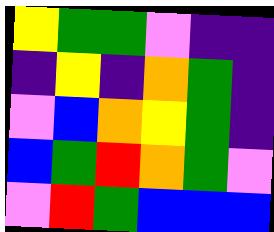[["yellow", "green", "green", "violet", "indigo", "indigo"], ["indigo", "yellow", "indigo", "orange", "green", "indigo"], ["violet", "blue", "orange", "yellow", "green", "indigo"], ["blue", "green", "red", "orange", "green", "violet"], ["violet", "red", "green", "blue", "blue", "blue"]]